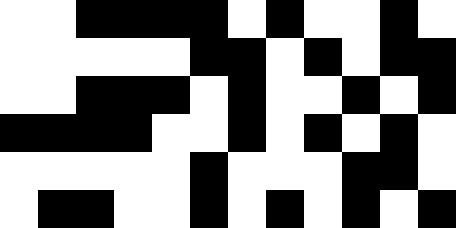[["white", "white", "black", "black", "black", "black", "white", "black", "white", "white", "black", "white"], ["white", "white", "white", "white", "white", "black", "black", "white", "black", "white", "black", "black"], ["white", "white", "black", "black", "black", "white", "black", "white", "white", "black", "white", "black"], ["black", "black", "black", "black", "white", "white", "black", "white", "black", "white", "black", "white"], ["white", "white", "white", "white", "white", "black", "white", "white", "white", "black", "black", "white"], ["white", "black", "black", "white", "white", "black", "white", "black", "white", "black", "white", "black"]]